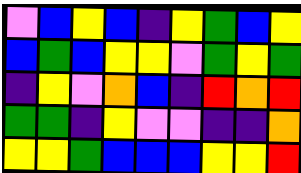[["violet", "blue", "yellow", "blue", "indigo", "yellow", "green", "blue", "yellow"], ["blue", "green", "blue", "yellow", "yellow", "violet", "green", "yellow", "green"], ["indigo", "yellow", "violet", "orange", "blue", "indigo", "red", "orange", "red"], ["green", "green", "indigo", "yellow", "violet", "violet", "indigo", "indigo", "orange"], ["yellow", "yellow", "green", "blue", "blue", "blue", "yellow", "yellow", "red"]]